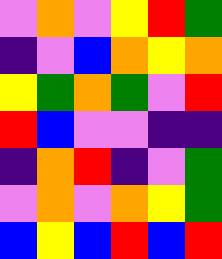[["violet", "orange", "violet", "yellow", "red", "green"], ["indigo", "violet", "blue", "orange", "yellow", "orange"], ["yellow", "green", "orange", "green", "violet", "red"], ["red", "blue", "violet", "violet", "indigo", "indigo"], ["indigo", "orange", "red", "indigo", "violet", "green"], ["violet", "orange", "violet", "orange", "yellow", "green"], ["blue", "yellow", "blue", "red", "blue", "red"]]